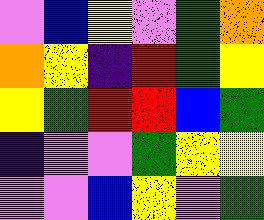[["violet", "blue", "yellow", "violet", "green", "orange"], ["orange", "yellow", "indigo", "red", "green", "yellow"], ["yellow", "green", "red", "red", "blue", "green"], ["indigo", "violet", "violet", "green", "yellow", "yellow"], ["violet", "violet", "blue", "yellow", "violet", "green"]]